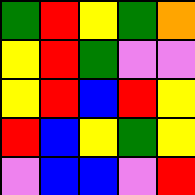[["green", "red", "yellow", "green", "orange"], ["yellow", "red", "green", "violet", "violet"], ["yellow", "red", "blue", "red", "yellow"], ["red", "blue", "yellow", "green", "yellow"], ["violet", "blue", "blue", "violet", "red"]]